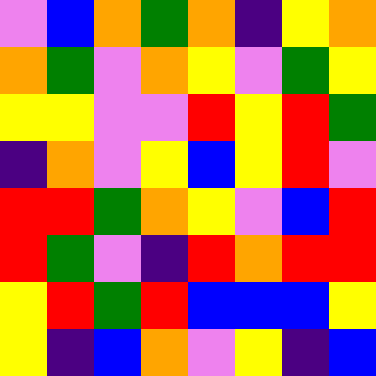[["violet", "blue", "orange", "green", "orange", "indigo", "yellow", "orange"], ["orange", "green", "violet", "orange", "yellow", "violet", "green", "yellow"], ["yellow", "yellow", "violet", "violet", "red", "yellow", "red", "green"], ["indigo", "orange", "violet", "yellow", "blue", "yellow", "red", "violet"], ["red", "red", "green", "orange", "yellow", "violet", "blue", "red"], ["red", "green", "violet", "indigo", "red", "orange", "red", "red"], ["yellow", "red", "green", "red", "blue", "blue", "blue", "yellow"], ["yellow", "indigo", "blue", "orange", "violet", "yellow", "indigo", "blue"]]